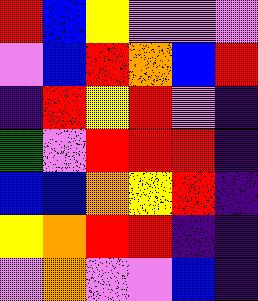[["red", "blue", "yellow", "violet", "violet", "violet"], ["violet", "blue", "red", "orange", "blue", "red"], ["indigo", "red", "yellow", "red", "violet", "indigo"], ["green", "violet", "red", "red", "red", "indigo"], ["blue", "blue", "orange", "yellow", "red", "indigo"], ["yellow", "orange", "red", "red", "indigo", "indigo"], ["violet", "orange", "violet", "violet", "blue", "indigo"]]